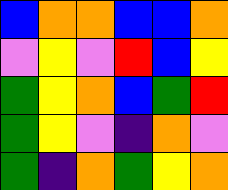[["blue", "orange", "orange", "blue", "blue", "orange"], ["violet", "yellow", "violet", "red", "blue", "yellow"], ["green", "yellow", "orange", "blue", "green", "red"], ["green", "yellow", "violet", "indigo", "orange", "violet"], ["green", "indigo", "orange", "green", "yellow", "orange"]]